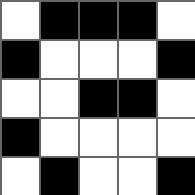[["white", "black", "black", "black", "white"], ["black", "white", "white", "white", "black"], ["white", "white", "black", "black", "white"], ["black", "white", "white", "white", "white"], ["white", "black", "white", "white", "black"]]